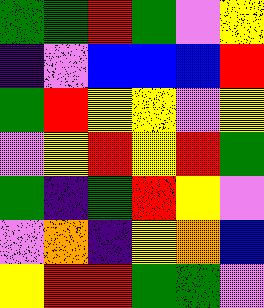[["green", "green", "red", "green", "violet", "yellow"], ["indigo", "violet", "blue", "blue", "blue", "red"], ["green", "red", "yellow", "yellow", "violet", "yellow"], ["violet", "yellow", "red", "yellow", "red", "green"], ["green", "indigo", "green", "red", "yellow", "violet"], ["violet", "orange", "indigo", "yellow", "orange", "blue"], ["yellow", "red", "red", "green", "green", "violet"]]